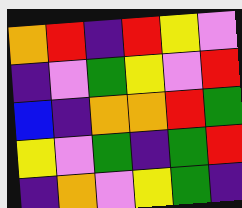[["orange", "red", "indigo", "red", "yellow", "violet"], ["indigo", "violet", "green", "yellow", "violet", "red"], ["blue", "indigo", "orange", "orange", "red", "green"], ["yellow", "violet", "green", "indigo", "green", "red"], ["indigo", "orange", "violet", "yellow", "green", "indigo"]]